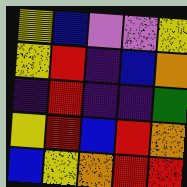[["yellow", "blue", "violet", "violet", "yellow"], ["yellow", "red", "indigo", "blue", "orange"], ["indigo", "red", "indigo", "indigo", "green"], ["yellow", "red", "blue", "red", "orange"], ["blue", "yellow", "orange", "red", "red"]]